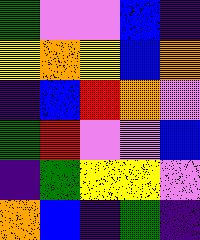[["green", "violet", "violet", "blue", "indigo"], ["yellow", "orange", "yellow", "blue", "orange"], ["indigo", "blue", "red", "orange", "violet"], ["green", "red", "violet", "violet", "blue"], ["indigo", "green", "yellow", "yellow", "violet"], ["orange", "blue", "indigo", "green", "indigo"]]